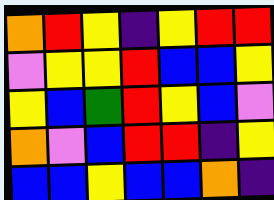[["orange", "red", "yellow", "indigo", "yellow", "red", "red"], ["violet", "yellow", "yellow", "red", "blue", "blue", "yellow"], ["yellow", "blue", "green", "red", "yellow", "blue", "violet"], ["orange", "violet", "blue", "red", "red", "indigo", "yellow"], ["blue", "blue", "yellow", "blue", "blue", "orange", "indigo"]]